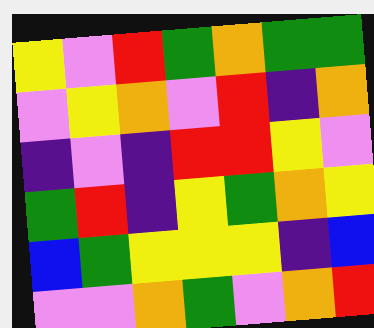[["yellow", "violet", "red", "green", "orange", "green", "green"], ["violet", "yellow", "orange", "violet", "red", "indigo", "orange"], ["indigo", "violet", "indigo", "red", "red", "yellow", "violet"], ["green", "red", "indigo", "yellow", "green", "orange", "yellow"], ["blue", "green", "yellow", "yellow", "yellow", "indigo", "blue"], ["violet", "violet", "orange", "green", "violet", "orange", "red"]]